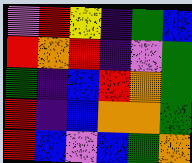[["violet", "red", "yellow", "indigo", "green", "blue"], ["red", "orange", "red", "indigo", "violet", "green"], ["green", "indigo", "blue", "red", "orange", "green"], ["red", "indigo", "blue", "orange", "orange", "green"], ["red", "blue", "violet", "blue", "green", "orange"]]